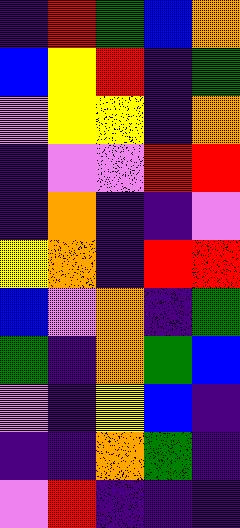[["indigo", "red", "green", "blue", "orange"], ["blue", "yellow", "red", "indigo", "green"], ["violet", "yellow", "yellow", "indigo", "orange"], ["indigo", "violet", "violet", "red", "red"], ["indigo", "orange", "indigo", "indigo", "violet"], ["yellow", "orange", "indigo", "red", "red"], ["blue", "violet", "orange", "indigo", "green"], ["green", "indigo", "orange", "green", "blue"], ["violet", "indigo", "yellow", "blue", "indigo"], ["indigo", "indigo", "orange", "green", "indigo"], ["violet", "red", "indigo", "indigo", "indigo"]]